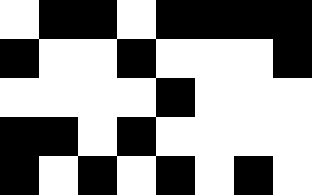[["white", "black", "black", "white", "black", "black", "black", "black"], ["black", "white", "white", "black", "white", "white", "white", "black"], ["white", "white", "white", "white", "black", "white", "white", "white"], ["black", "black", "white", "black", "white", "white", "white", "white"], ["black", "white", "black", "white", "black", "white", "black", "white"]]